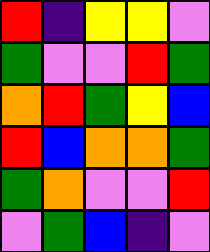[["red", "indigo", "yellow", "yellow", "violet"], ["green", "violet", "violet", "red", "green"], ["orange", "red", "green", "yellow", "blue"], ["red", "blue", "orange", "orange", "green"], ["green", "orange", "violet", "violet", "red"], ["violet", "green", "blue", "indigo", "violet"]]